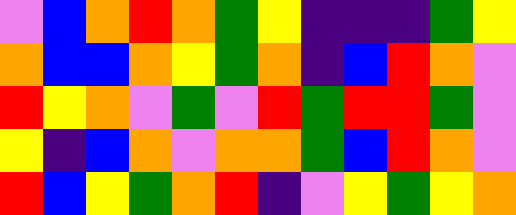[["violet", "blue", "orange", "red", "orange", "green", "yellow", "indigo", "indigo", "indigo", "green", "yellow"], ["orange", "blue", "blue", "orange", "yellow", "green", "orange", "indigo", "blue", "red", "orange", "violet"], ["red", "yellow", "orange", "violet", "green", "violet", "red", "green", "red", "red", "green", "violet"], ["yellow", "indigo", "blue", "orange", "violet", "orange", "orange", "green", "blue", "red", "orange", "violet"], ["red", "blue", "yellow", "green", "orange", "red", "indigo", "violet", "yellow", "green", "yellow", "orange"]]